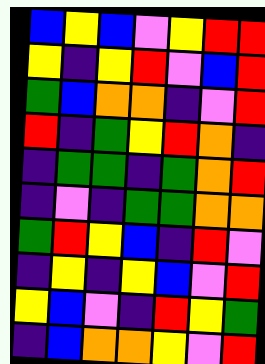[["blue", "yellow", "blue", "violet", "yellow", "red", "red"], ["yellow", "indigo", "yellow", "red", "violet", "blue", "red"], ["green", "blue", "orange", "orange", "indigo", "violet", "red"], ["red", "indigo", "green", "yellow", "red", "orange", "indigo"], ["indigo", "green", "green", "indigo", "green", "orange", "red"], ["indigo", "violet", "indigo", "green", "green", "orange", "orange"], ["green", "red", "yellow", "blue", "indigo", "red", "violet"], ["indigo", "yellow", "indigo", "yellow", "blue", "violet", "red"], ["yellow", "blue", "violet", "indigo", "red", "yellow", "green"], ["indigo", "blue", "orange", "orange", "yellow", "violet", "red"]]